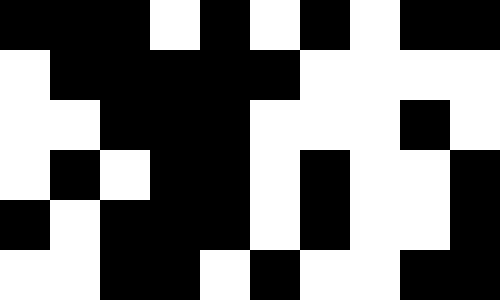[["black", "black", "black", "white", "black", "white", "black", "white", "black", "black"], ["white", "black", "black", "black", "black", "black", "white", "white", "white", "white"], ["white", "white", "black", "black", "black", "white", "white", "white", "black", "white"], ["white", "black", "white", "black", "black", "white", "black", "white", "white", "black"], ["black", "white", "black", "black", "black", "white", "black", "white", "white", "black"], ["white", "white", "black", "black", "white", "black", "white", "white", "black", "black"]]